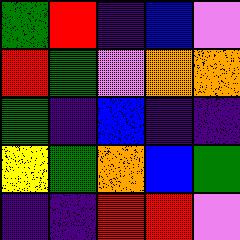[["green", "red", "indigo", "blue", "violet"], ["red", "green", "violet", "orange", "orange"], ["green", "indigo", "blue", "indigo", "indigo"], ["yellow", "green", "orange", "blue", "green"], ["indigo", "indigo", "red", "red", "violet"]]